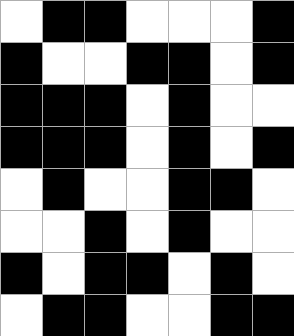[["white", "black", "black", "white", "white", "white", "black"], ["black", "white", "white", "black", "black", "white", "black"], ["black", "black", "black", "white", "black", "white", "white"], ["black", "black", "black", "white", "black", "white", "black"], ["white", "black", "white", "white", "black", "black", "white"], ["white", "white", "black", "white", "black", "white", "white"], ["black", "white", "black", "black", "white", "black", "white"], ["white", "black", "black", "white", "white", "black", "black"]]